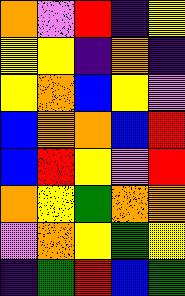[["orange", "violet", "red", "indigo", "yellow"], ["yellow", "yellow", "indigo", "orange", "indigo"], ["yellow", "orange", "blue", "yellow", "violet"], ["blue", "orange", "orange", "blue", "red"], ["blue", "red", "yellow", "violet", "red"], ["orange", "yellow", "green", "orange", "orange"], ["violet", "orange", "yellow", "green", "yellow"], ["indigo", "green", "red", "blue", "green"]]